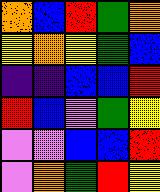[["orange", "blue", "red", "green", "orange"], ["yellow", "orange", "yellow", "green", "blue"], ["indigo", "indigo", "blue", "blue", "red"], ["red", "blue", "violet", "green", "yellow"], ["violet", "violet", "blue", "blue", "red"], ["violet", "orange", "green", "red", "yellow"]]